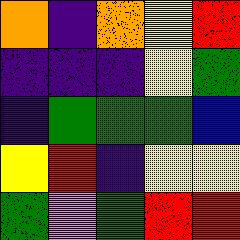[["orange", "indigo", "orange", "yellow", "red"], ["indigo", "indigo", "indigo", "yellow", "green"], ["indigo", "green", "green", "green", "blue"], ["yellow", "red", "indigo", "yellow", "yellow"], ["green", "violet", "green", "red", "red"]]